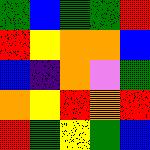[["green", "blue", "green", "green", "red"], ["red", "yellow", "orange", "orange", "blue"], ["blue", "indigo", "orange", "violet", "green"], ["orange", "yellow", "red", "orange", "red"], ["red", "green", "yellow", "green", "blue"]]